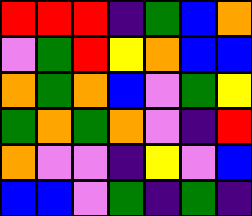[["red", "red", "red", "indigo", "green", "blue", "orange"], ["violet", "green", "red", "yellow", "orange", "blue", "blue"], ["orange", "green", "orange", "blue", "violet", "green", "yellow"], ["green", "orange", "green", "orange", "violet", "indigo", "red"], ["orange", "violet", "violet", "indigo", "yellow", "violet", "blue"], ["blue", "blue", "violet", "green", "indigo", "green", "indigo"]]